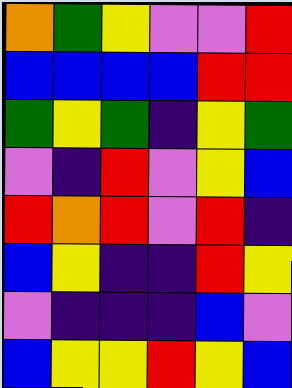[["orange", "green", "yellow", "violet", "violet", "red"], ["blue", "blue", "blue", "blue", "red", "red"], ["green", "yellow", "green", "indigo", "yellow", "green"], ["violet", "indigo", "red", "violet", "yellow", "blue"], ["red", "orange", "red", "violet", "red", "indigo"], ["blue", "yellow", "indigo", "indigo", "red", "yellow"], ["violet", "indigo", "indigo", "indigo", "blue", "violet"], ["blue", "yellow", "yellow", "red", "yellow", "blue"]]